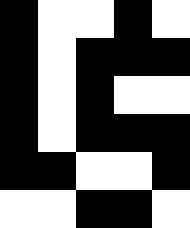[["black", "white", "white", "black", "white"], ["black", "white", "black", "black", "black"], ["black", "white", "black", "white", "white"], ["black", "white", "black", "black", "black"], ["black", "black", "white", "white", "black"], ["white", "white", "black", "black", "white"]]